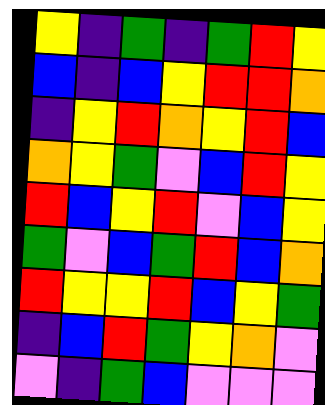[["yellow", "indigo", "green", "indigo", "green", "red", "yellow"], ["blue", "indigo", "blue", "yellow", "red", "red", "orange"], ["indigo", "yellow", "red", "orange", "yellow", "red", "blue"], ["orange", "yellow", "green", "violet", "blue", "red", "yellow"], ["red", "blue", "yellow", "red", "violet", "blue", "yellow"], ["green", "violet", "blue", "green", "red", "blue", "orange"], ["red", "yellow", "yellow", "red", "blue", "yellow", "green"], ["indigo", "blue", "red", "green", "yellow", "orange", "violet"], ["violet", "indigo", "green", "blue", "violet", "violet", "violet"]]